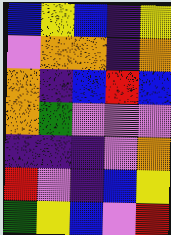[["blue", "yellow", "blue", "indigo", "yellow"], ["violet", "orange", "orange", "indigo", "orange"], ["orange", "indigo", "blue", "red", "blue"], ["orange", "green", "violet", "violet", "violet"], ["indigo", "indigo", "indigo", "violet", "orange"], ["red", "violet", "indigo", "blue", "yellow"], ["green", "yellow", "blue", "violet", "red"]]